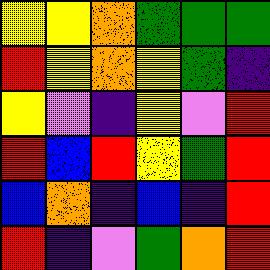[["yellow", "yellow", "orange", "green", "green", "green"], ["red", "yellow", "orange", "yellow", "green", "indigo"], ["yellow", "violet", "indigo", "yellow", "violet", "red"], ["red", "blue", "red", "yellow", "green", "red"], ["blue", "orange", "indigo", "blue", "indigo", "red"], ["red", "indigo", "violet", "green", "orange", "red"]]